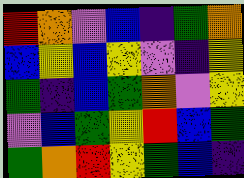[["red", "orange", "violet", "blue", "indigo", "green", "orange"], ["blue", "yellow", "blue", "yellow", "violet", "indigo", "yellow"], ["green", "indigo", "blue", "green", "orange", "violet", "yellow"], ["violet", "blue", "green", "yellow", "red", "blue", "green"], ["green", "orange", "red", "yellow", "green", "blue", "indigo"]]